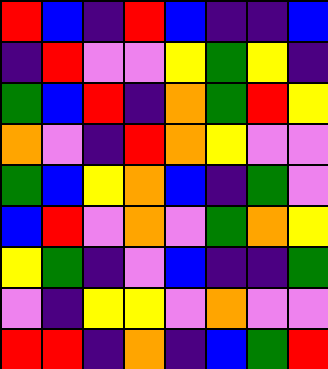[["red", "blue", "indigo", "red", "blue", "indigo", "indigo", "blue"], ["indigo", "red", "violet", "violet", "yellow", "green", "yellow", "indigo"], ["green", "blue", "red", "indigo", "orange", "green", "red", "yellow"], ["orange", "violet", "indigo", "red", "orange", "yellow", "violet", "violet"], ["green", "blue", "yellow", "orange", "blue", "indigo", "green", "violet"], ["blue", "red", "violet", "orange", "violet", "green", "orange", "yellow"], ["yellow", "green", "indigo", "violet", "blue", "indigo", "indigo", "green"], ["violet", "indigo", "yellow", "yellow", "violet", "orange", "violet", "violet"], ["red", "red", "indigo", "orange", "indigo", "blue", "green", "red"]]